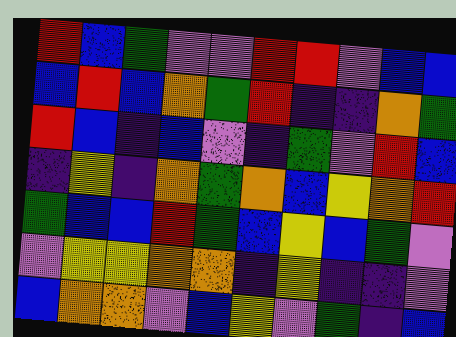[["red", "blue", "green", "violet", "violet", "red", "red", "violet", "blue", "blue"], ["blue", "red", "blue", "orange", "green", "red", "indigo", "indigo", "orange", "green"], ["red", "blue", "indigo", "blue", "violet", "indigo", "green", "violet", "red", "blue"], ["indigo", "yellow", "indigo", "orange", "green", "orange", "blue", "yellow", "orange", "red"], ["green", "blue", "blue", "red", "green", "blue", "yellow", "blue", "green", "violet"], ["violet", "yellow", "yellow", "orange", "orange", "indigo", "yellow", "indigo", "indigo", "violet"], ["blue", "orange", "orange", "violet", "blue", "yellow", "violet", "green", "indigo", "blue"]]